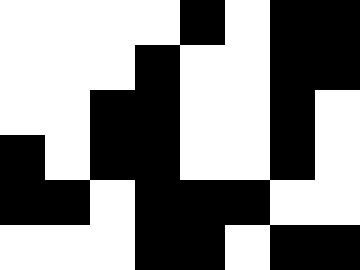[["white", "white", "white", "white", "black", "white", "black", "black"], ["white", "white", "white", "black", "white", "white", "black", "black"], ["white", "white", "black", "black", "white", "white", "black", "white"], ["black", "white", "black", "black", "white", "white", "black", "white"], ["black", "black", "white", "black", "black", "black", "white", "white"], ["white", "white", "white", "black", "black", "white", "black", "black"]]